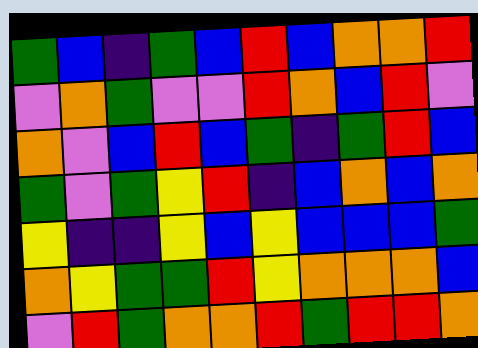[["green", "blue", "indigo", "green", "blue", "red", "blue", "orange", "orange", "red"], ["violet", "orange", "green", "violet", "violet", "red", "orange", "blue", "red", "violet"], ["orange", "violet", "blue", "red", "blue", "green", "indigo", "green", "red", "blue"], ["green", "violet", "green", "yellow", "red", "indigo", "blue", "orange", "blue", "orange"], ["yellow", "indigo", "indigo", "yellow", "blue", "yellow", "blue", "blue", "blue", "green"], ["orange", "yellow", "green", "green", "red", "yellow", "orange", "orange", "orange", "blue"], ["violet", "red", "green", "orange", "orange", "red", "green", "red", "red", "orange"]]